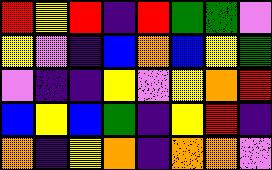[["red", "yellow", "red", "indigo", "red", "green", "green", "violet"], ["yellow", "violet", "indigo", "blue", "orange", "blue", "yellow", "green"], ["violet", "indigo", "indigo", "yellow", "violet", "yellow", "orange", "red"], ["blue", "yellow", "blue", "green", "indigo", "yellow", "red", "indigo"], ["orange", "indigo", "yellow", "orange", "indigo", "orange", "orange", "violet"]]